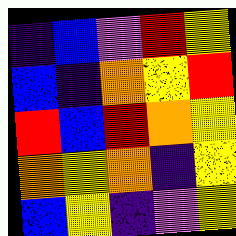[["indigo", "blue", "violet", "red", "yellow"], ["blue", "indigo", "orange", "yellow", "red"], ["red", "blue", "red", "orange", "yellow"], ["orange", "yellow", "orange", "indigo", "yellow"], ["blue", "yellow", "indigo", "violet", "yellow"]]